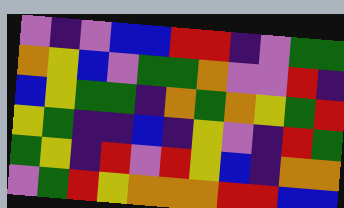[["violet", "indigo", "violet", "blue", "blue", "red", "red", "indigo", "violet", "green", "green"], ["orange", "yellow", "blue", "violet", "green", "green", "orange", "violet", "violet", "red", "indigo"], ["blue", "yellow", "green", "green", "indigo", "orange", "green", "orange", "yellow", "green", "red"], ["yellow", "green", "indigo", "indigo", "blue", "indigo", "yellow", "violet", "indigo", "red", "green"], ["green", "yellow", "indigo", "red", "violet", "red", "yellow", "blue", "indigo", "orange", "orange"], ["violet", "green", "red", "yellow", "orange", "orange", "orange", "red", "red", "blue", "blue"]]